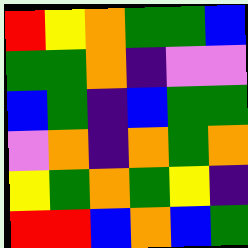[["red", "yellow", "orange", "green", "green", "blue"], ["green", "green", "orange", "indigo", "violet", "violet"], ["blue", "green", "indigo", "blue", "green", "green"], ["violet", "orange", "indigo", "orange", "green", "orange"], ["yellow", "green", "orange", "green", "yellow", "indigo"], ["red", "red", "blue", "orange", "blue", "green"]]